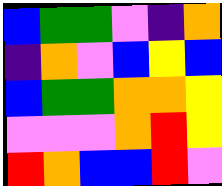[["blue", "green", "green", "violet", "indigo", "orange"], ["indigo", "orange", "violet", "blue", "yellow", "blue"], ["blue", "green", "green", "orange", "orange", "yellow"], ["violet", "violet", "violet", "orange", "red", "yellow"], ["red", "orange", "blue", "blue", "red", "violet"]]